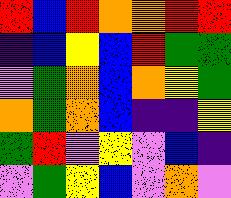[["red", "blue", "red", "orange", "orange", "red", "red"], ["indigo", "blue", "yellow", "blue", "red", "green", "green"], ["violet", "green", "orange", "blue", "orange", "yellow", "green"], ["orange", "green", "orange", "blue", "indigo", "indigo", "yellow"], ["green", "red", "violet", "yellow", "violet", "blue", "indigo"], ["violet", "green", "yellow", "blue", "violet", "orange", "violet"]]